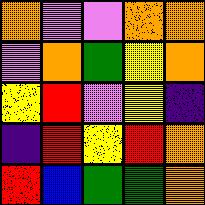[["orange", "violet", "violet", "orange", "orange"], ["violet", "orange", "green", "yellow", "orange"], ["yellow", "red", "violet", "yellow", "indigo"], ["indigo", "red", "yellow", "red", "orange"], ["red", "blue", "green", "green", "orange"]]